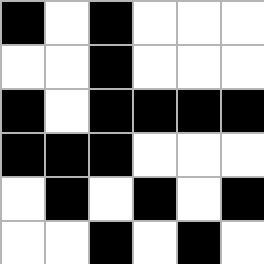[["black", "white", "black", "white", "white", "white"], ["white", "white", "black", "white", "white", "white"], ["black", "white", "black", "black", "black", "black"], ["black", "black", "black", "white", "white", "white"], ["white", "black", "white", "black", "white", "black"], ["white", "white", "black", "white", "black", "white"]]